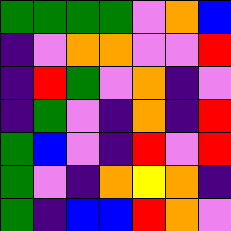[["green", "green", "green", "green", "violet", "orange", "blue"], ["indigo", "violet", "orange", "orange", "violet", "violet", "red"], ["indigo", "red", "green", "violet", "orange", "indigo", "violet"], ["indigo", "green", "violet", "indigo", "orange", "indigo", "red"], ["green", "blue", "violet", "indigo", "red", "violet", "red"], ["green", "violet", "indigo", "orange", "yellow", "orange", "indigo"], ["green", "indigo", "blue", "blue", "red", "orange", "violet"]]